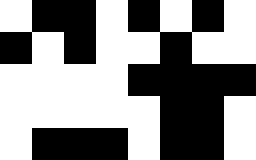[["white", "black", "black", "white", "black", "white", "black", "white"], ["black", "white", "black", "white", "white", "black", "white", "white"], ["white", "white", "white", "white", "black", "black", "black", "black"], ["white", "white", "white", "white", "white", "black", "black", "white"], ["white", "black", "black", "black", "white", "black", "black", "white"]]